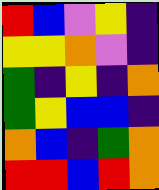[["red", "blue", "violet", "yellow", "indigo"], ["yellow", "yellow", "orange", "violet", "indigo"], ["green", "indigo", "yellow", "indigo", "orange"], ["green", "yellow", "blue", "blue", "indigo"], ["orange", "blue", "indigo", "green", "orange"], ["red", "red", "blue", "red", "orange"]]